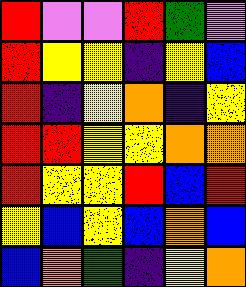[["red", "violet", "violet", "red", "green", "violet"], ["red", "yellow", "yellow", "indigo", "yellow", "blue"], ["red", "indigo", "yellow", "orange", "indigo", "yellow"], ["red", "red", "yellow", "yellow", "orange", "orange"], ["red", "yellow", "yellow", "red", "blue", "red"], ["yellow", "blue", "yellow", "blue", "orange", "blue"], ["blue", "orange", "green", "indigo", "yellow", "orange"]]